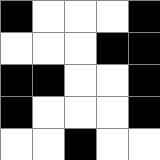[["black", "white", "white", "white", "black"], ["white", "white", "white", "black", "black"], ["black", "black", "white", "white", "black"], ["black", "white", "white", "white", "black"], ["white", "white", "black", "white", "white"]]